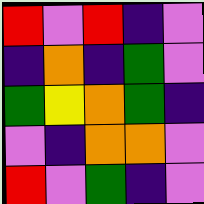[["red", "violet", "red", "indigo", "violet"], ["indigo", "orange", "indigo", "green", "violet"], ["green", "yellow", "orange", "green", "indigo"], ["violet", "indigo", "orange", "orange", "violet"], ["red", "violet", "green", "indigo", "violet"]]